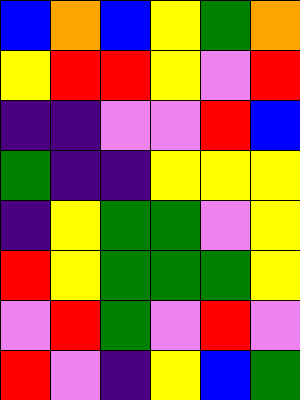[["blue", "orange", "blue", "yellow", "green", "orange"], ["yellow", "red", "red", "yellow", "violet", "red"], ["indigo", "indigo", "violet", "violet", "red", "blue"], ["green", "indigo", "indigo", "yellow", "yellow", "yellow"], ["indigo", "yellow", "green", "green", "violet", "yellow"], ["red", "yellow", "green", "green", "green", "yellow"], ["violet", "red", "green", "violet", "red", "violet"], ["red", "violet", "indigo", "yellow", "blue", "green"]]